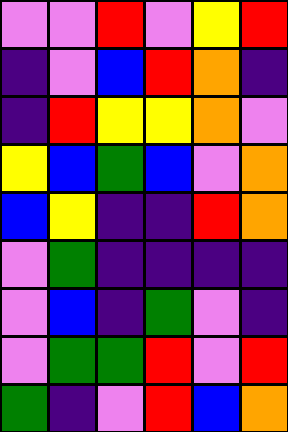[["violet", "violet", "red", "violet", "yellow", "red"], ["indigo", "violet", "blue", "red", "orange", "indigo"], ["indigo", "red", "yellow", "yellow", "orange", "violet"], ["yellow", "blue", "green", "blue", "violet", "orange"], ["blue", "yellow", "indigo", "indigo", "red", "orange"], ["violet", "green", "indigo", "indigo", "indigo", "indigo"], ["violet", "blue", "indigo", "green", "violet", "indigo"], ["violet", "green", "green", "red", "violet", "red"], ["green", "indigo", "violet", "red", "blue", "orange"]]